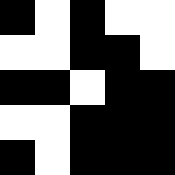[["black", "white", "black", "white", "white"], ["white", "white", "black", "black", "white"], ["black", "black", "white", "black", "black"], ["white", "white", "black", "black", "black"], ["black", "white", "black", "black", "black"]]